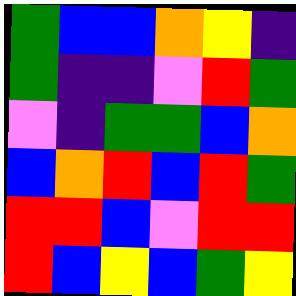[["green", "blue", "blue", "orange", "yellow", "indigo"], ["green", "indigo", "indigo", "violet", "red", "green"], ["violet", "indigo", "green", "green", "blue", "orange"], ["blue", "orange", "red", "blue", "red", "green"], ["red", "red", "blue", "violet", "red", "red"], ["red", "blue", "yellow", "blue", "green", "yellow"]]